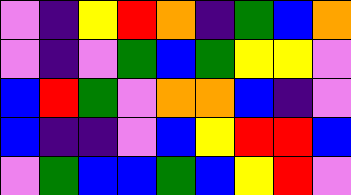[["violet", "indigo", "yellow", "red", "orange", "indigo", "green", "blue", "orange"], ["violet", "indigo", "violet", "green", "blue", "green", "yellow", "yellow", "violet"], ["blue", "red", "green", "violet", "orange", "orange", "blue", "indigo", "violet"], ["blue", "indigo", "indigo", "violet", "blue", "yellow", "red", "red", "blue"], ["violet", "green", "blue", "blue", "green", "blue", "yellow", "red", "violet"]]